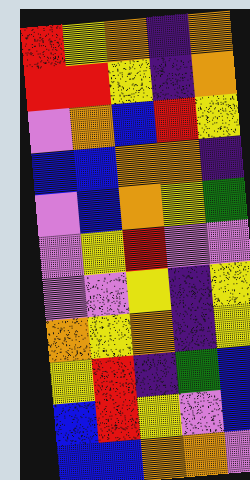[["red", "yellow", "orange", "indigo", "orange"], ["red", "red", "yellow", "indigo", "orange"], ["violet", "orange", "blue", "red", "yellow"], ["blue", "blue", "orange", "orange", "indigo"], ["violet", "blue", "orange", "yellow", "green"], ["violet", "yellow", "red", "violet", "violet"], ["violet", "violet", "yellow", "indigo", "yellow"], ["orange", "yellow", "orange", "indigo", "yellow"], ["yellow", "red", "indigo", "green", "blue"], ["blue", "red", "yellow", "violet", "blue"], ["blue", "blue", "orange", "orange", "violet"]]